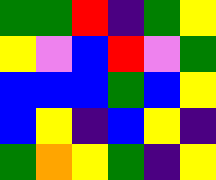[["green", "green", "red", "indigo", "green", "yellow"], ["yellow", "violet", "blue", "red", "violet", "green"], ["blue", "blue", "blue", "green", "blue", "yellow"], ["blue", "yellow", "indigo", "blue", "yellow", "indigo"], ["green", "orange", "yellow", "green", "indigo", "yellow"]]